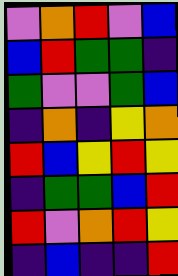[["violet", "orange", "red", "violet", "blue"], ["blue", "red", "green", "green", "indigo"], ["green", "violet", "violet", "green", "blue"], ["indigo", "orange", "indigo", "yellow", "orange"], ["red", "blue", "yellow", "red", "yellow"], ["indigo", "green", "green", "blue", "red"], ["red", "violet", "orange", "red", "yellow"], ["indigo", "blue", "indigo", "indigo", "red"]]